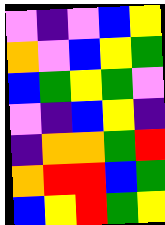[["violet", "indigo", "violet", "blue", "yellow"], ["orange", "violet", "blue", "yellow", "green"], ["blue", "green", "yellow", "green", "violet"], ["violet", "indigo", "blue", "yellow", "indigo"], ["indigo", "orange", "orange", "green", "red"], ["orange", "red", "red", "blue", "green"], ["blue", "yellow", "red", "green", "yellow"]]